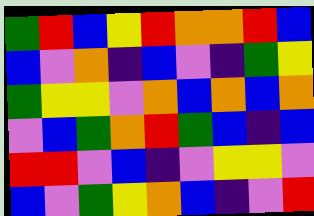[["green", "red", "blue", "yellow", "red", "orange", "orange", "red", "blue"], ["blue", "violet", "orange", "indigo", "blue", "violet", "indigo", "green", "yellow"], ["green", "yellow", "yellow", "violet", "orange", "blue", "orange", "blue", "orange"], ["violet", "blue", "green", "orange", "red", "green", "blue", "indigo", "blue"], ["red", "red", "violet", "blue", "indigo", "violet", "yellow", "yellow", "violet"], ["blue", "violet", "green", "yellow", "orange", "blue", "indigo", "violet", "red"]]